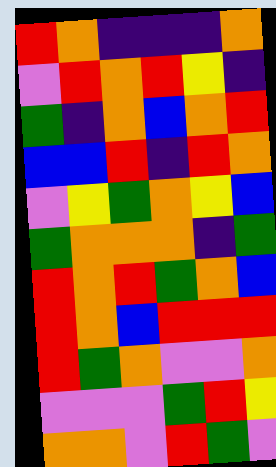[["red", "orange", "indigo", "indigo", "indigo", "orange"], ["violet", "red", "orange", "red", "yellow", "indigo"], ["green", "indigo", "orange", "blue", "orange", "red"], ["blue", "blue", "red", "indigo", "red", "orange"], ["violet", "yellow", "green", "orange", "yellow", "blue"], ["green", "orange", "orange", "orange", "indigo", "green"], ["red", "orange", "red", "green", "orange", "blue"], ["red", "orange", "blue", "red", "red", "red"], ["red", "green", "orange", "violet", "violet", "orange"], ["violet", "violet", "violet", "green", "red", "yellow"], ["orange", "orange", "violet", "red", "green", "violet"]]